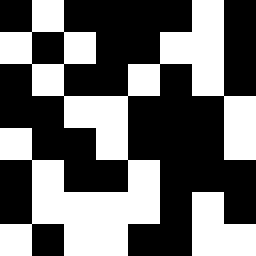[["black", "white", "black", "black", "black", "black", "white", "black"], ["white", "black", "white", "black", "black", "white", "white", "black"], ["black", "white", "black", "black", "white", "black", "white", "black"], ["black", "black", "white", "white", "black", "black", "black", "white"], ["white", "black", "black", "white", "black", "black", "black", "white"], ["black", "white", "black", "black", "white", "black", "black", "black"], ["black", "white", "white", "white", "white", "black", "white", "black"], ["white", "black", "white", "white", "black", "black", "white", "white"]]